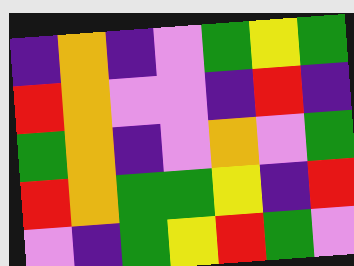[["indigo", "orange", "indigo", "violet", "green", "yellow", "green"], ["red", "orange", "violet", "violet", "indigo", "red", "indigo"], ["green", "orange", "indigo", "violet", "orange", "violet", "green"], ["red", "orange", "green", "green", "yellow", "indigo", "red"], ["violet", "indigo", "green", "yellow", "red", "green", "violet"]]